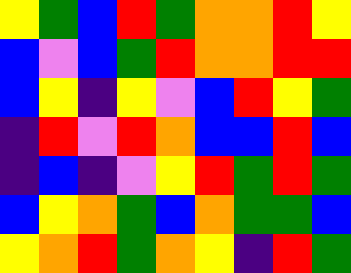[["yellow", "green", "blue", "red", "green", "orange", "orange", "red", "yellow"], ["blue", "violet", "blue", "green", "red", "orange", "orange", "red", "red"], ["blue", "yellow", "indigo", "yellow", "violet", "blue", "red", "yellow", "green"], ["indigo", "red", "violet", "red", "orange", "blue", "blue", "red", "blue"], ["indigo", "blue", "indigo", "violet", "yellow", "red", "green", "red", "green"], ["blue", "yellow", "orange", "green", "blue", "orange", "green", "green", "blue"], ["yellow", "orange", "red", "green", "orange", "yellow", "indigo", "red", "green"]]